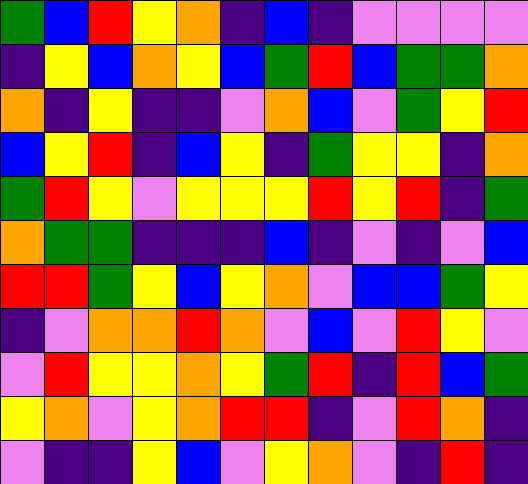[["green", "blue", "red", "yellow", "orange", "indigo", "blue", "indigo", "violet", "violet", "violet", "violet"], ["indigo", "yellow", "blue", "orange", "yellow", "blue", "green", "red", "blue", "green", "green", "orange"], ["orange", "indigo", "yellow", "indigo", "indigo", "violet", "orange", "blue", "violet", "green", "yellow", "red"], ["blue", "yellow", "red", "indigo", "blue", "yellow", "indigo", "green", "yellow", "yellow", "indigo", "orange"], ["green", "red", "yellow", "violet", "yellow", "yellow", "yellow", "red", "yellow", "red", "indigo", "green"], ["orange", "green", "green", "indigo", "indigo", "indigo", "blue", "indigo", "violet", "indigo", "violet", "blue"], ["red", "red", "green", "yellow", "blue", "yellow", "orange", "violet", "blue", "blue", "green", "yellow"], ["indigo", "violet", "orange", "orange", "red", "orange", "violet", "blue", "violet", "red", "yellow", "violet"], ["violet", "red", "yellow", "yellow", "orange", "yellow", "green", "red", "indigo", "red", "blue", "green"], ["yellow", "orange", "violet", "yellow", "orange", "red", "red", "indigo", "violet", "red", "orange", "indigo"], ["violet", "indigo", "indigo", "yellow", "blue", "violet", "yellow", "orange", "violet", "indigo", "red", "indigo"]]